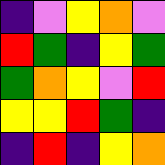[["indigo", "violet", "yellow", "orange", "violet"], ["red", "green", "indigo", "yellow", "green"], ["green", "orange", "yellow", "violet", "red"], ["yellow", "yellow", "red", "green", "indigo"], ["indigo", "red", "indigo", "yellow", "orange"]]